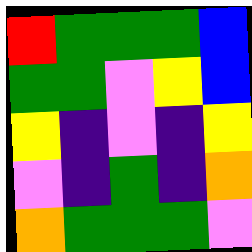[["red", "green", "green", "green", "blue"], ["green", "green", "violet", "yellow", "blue"], ["yellow", "indigo", "violet", "indigo", "yellow"], ["violet", "indigo", "green", "indigo", "orange"], ["orange", "green", "green", "green", "violet"]]